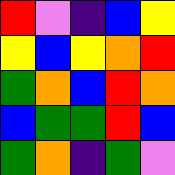[["red", "violet", "indigo", "blue", "yellow"], ["yellow", "blue", "yellow", "orange", "red"], ["green", "orange", "blue", "red", "orange"], ["blue", "green", "green", "red", "blue"], ["green", "orange", "indigo", "green", "violet"]]